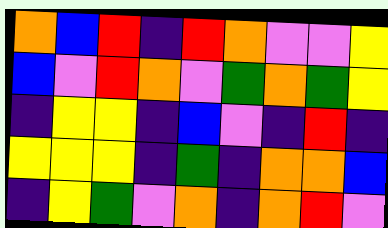[["orange", "blue", "red", "indigo", "red", "orange", "violet", "violet", "yellow"], ["blue", "violet", "red", "orange", "violet", "green", "orange", "green", "yellow"], ["indigo", "yellow", "yellow", "indigo", "blue", "violet", "indigo", "red", "indigo"], ["yellow", "yellow", "yellow", "indigo", "green", "indigo", "orange", "orange", "blue"], ["indigo", "yellow", "green", "violet", "orange", "indigo", "orange", "red", "violet"]]